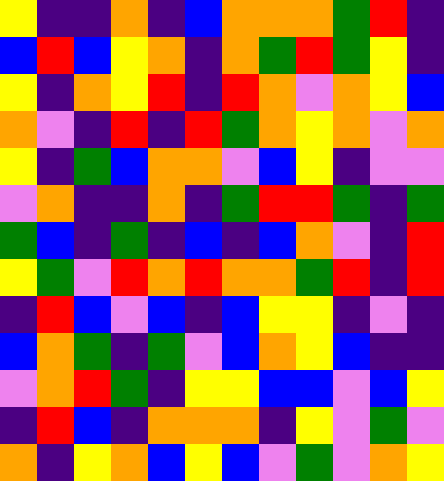[["yellow", "indigo", "indigo", "orange", "indigo", "blue", "orange", "orange", "orange", "green", "red", "indigo"], ["blue", "red", "blue", "yellow", "orange", "indigo", "orange", "green", "red", "green", "yellow", "indigo"], ["yellow", "indigo", "orange", "yellow", "red", "indigo", "red", "orange", "violet", "orange", "yellow", "blue"], ["orange", "violet", "indigo", "red", "indigo", "red", "green", "orange", "yellow", "orange", "violet", "orange"], ["yellow", "indigo", "green", "blue", "orange", "orange", "violet", "blue", "yellow", "indigo", "violet", "violet"], ["violet", "orange", "indigo", "indigo", "orange", "indigo", "green", "red", "red", "green", "indigo", "green"], ["green", "blue", "indigo", "green", "indigo", "blue", "indigo", "blue", "orange", "violet", "indigo", "red"], ["yellow", "green", "violet", "red", "orange", "red", "orange", "orange", "green", "red", "indigo", "red"], ["indigo", "red", "blue", "violet", "blue", "indigo", "blue", "yellow", "yellow", "indigo", "violet", "indigo"], ["blue", "orange", "green", "indigo", "green", "violet", "blue", "orange", "yellow", "blue", "indigo", "indigo"], ["violet", "orange", "red", "green", "indigo", "yellow", "yellow", "blue", "blue", "violet", "blue", "yellow"], ["indigo", "red", "blue", "indigo", "orange", "orange", "orange", "indigo", "yellow", "violet", "green", "violet"], ["orange", "indigo", "yellow", "orange", "blue", "yellow", "blue", "violet", "green", "violet", "orange", "yellow"]]